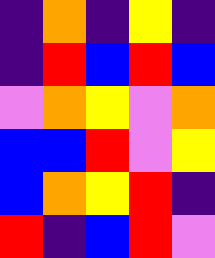[["indigo", "orange", "indigo", "yellow", "indigo"], ["indigo", "red", "blue", "red", "blue"], ["violet", "orange", "yellow", "violet", "orange"], ["blue", "blue", "red", "violet", "yellow"], ["blue", "orange", "yellow", "red", "indigo"], ["red", "indigo", "blue", "red", "violet"]]